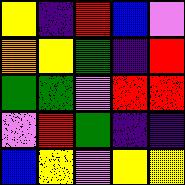[["yellow", "indigo", "red", "blue", "violet"], ["orange", "yellow", "green", "indigo", "red"], ["green", "green", "violet", "red", "red"], ["violet", "red", "green", "indigo", "indigo"], ["blue", "yellow", "violet", "yellow", "yellow"]]